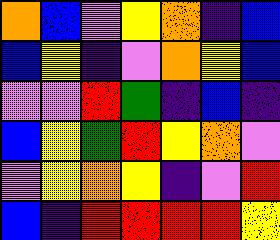[["orange", "blue", "violet", "yellow", "orange", "indigo", "blue"], ["blue", "yellow", "indigo", "violet", "orange", "yellow", "blue"], ["violet", "violet", "red", "green", "indigo", "blue", "indigo"], ["blue", "yellow", "green", "red", "yellow", "orange", "violet"], ["violet", "yellow", "orange", "yellow", "indigo", "violet", "red"], ["blue", "indigo", "red", "red", "red", "red", "yellow"]]